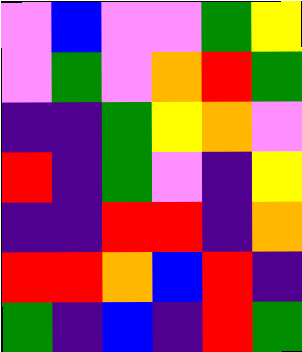[["violet", "blue", "violet", "violet", "green", "yellow"], ["violet", "green", "violet", "orange", "red", "green"], ["indigo", "indigo", "green", "yellow", "orange", "violet"], ["red", "indigo", "green", "violet", "indigo", "yellow"], ["indigo", "indigo", "red", "red", "indigo", "orange"], ["red", "red", "orange", "blue", "red", "indigo"], ["green", "indigo", "blue", "indigo", "red", "green"]]